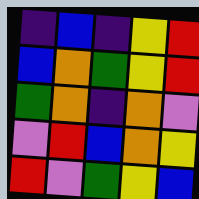[["indigo", "blue", "indigo", "yellow", "red"], ["blue", "orange", "green", "yellow", "red"], ["green", "orange", "indigo", "orange", "violet"], ["violet", "red", "blue", "orange", "yellow"], ["red", "violet", "green", "yellow", "blue"]]